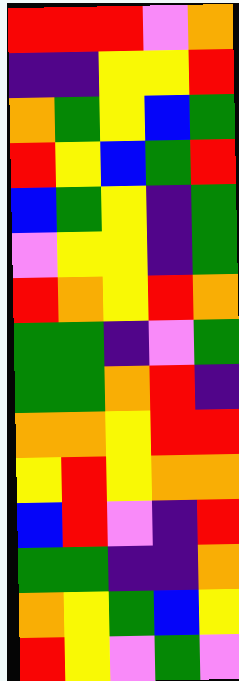[["red", "red", "red", "violet", "orange"], ["indigo", "indigo", "yellow", "yellow", "red"], ["orange", "green", "yellow", "blue", "green"], ["red", "yellow", "blue", "green", "red"], ["blue", "green", "yellow", "indigo", "green"], ["violet", "yellow", "yellow", "indigo", "green"], ["red", "orange", "yellow", "red", "orange"], ["green", "green", "indigo", "violet", "green"], ["green", "green", "orange", "red", "indigo"], ["orange", "orange", "yellow", "red", "red"], ["yellow", "red", "yellow", "orange", "orange"], ["blue", "red", "violet", "indigo", "red"], ["green", "green", "indigo", "indigo", "orange"], ["orange", "yellow", "green", "blue", "yellow"], ["red", "yellow", "violet", "green", "violet"]]